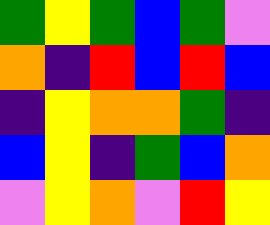[["green", "yellow", "green", "blue", "green", "violet"], ["orange", "indigo", "red", "blue", "red", "blue"], ["indigo", "yellow", "orange", "orange", "green", "indigo"], ["blue", "yellow", "indigo", "green", "blue", "orange"], ["violet", "yellow", "orange", "violet", "red", "yellow"]]